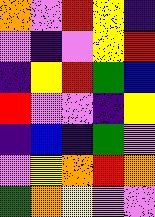[["orange", "violet", "red", "yellow", "indigo"], ["violet", "indigo", "violet", "yellow", "red"], ["indigo", "yellow", "red", "green", "blue"], ["red", "violet", "violet", "indigo", "yellow"], ["indigo", "blue", "indigo", "green", "violet"], ["violet", "yellow", "orange", "red", "orange"], ["green", "orange", "yellow", "violet", "violet"]]